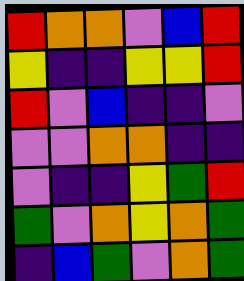[["red", "orange", "orange", "violet", "blue", "red"], ["yellow", "indigo", "indigo", "yellow", "yellow", "red"], ["red", "violet", "blue", "indigo", "indigo", "violet"], ["violet", "violet", "orange", "orange", "indigo", "indigo"], ["violet", "indigo", "indigo", "yellow", "green", "red"], ["green", "violet", "orange", "yellow", "orange", "green"], ["indigo", "blue", "green", "violet", "orange", "green"]]